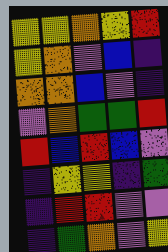[["yellow", "yellow", "orange", "yellow", "red"], ["yellow", "orange", "violet", "blue", "indigo"], ["orange", "orange", "blue", "violet", "indigo"], ["violet", "orange", "green", "green", "red"], ["red", "blue", "red", "blue", "violet"], ["indigo", "yellow", "yellow", "indigo", "green"], ["indigo", "red", "red", "violet", "violet"], ["indigo", "green", "orange", "violet", "yellow"]]